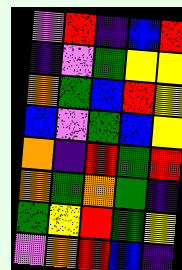[["violet", "red", "indigo", "blue", "red"], ["indigo", "violet", "green", "yellow", "yellow"], ["orange", "green", "blue", "red", "yellow"], ["blue", "violet", "green", "blue", "yellow"], ["orange", "indigo", "red", "green", "red"], ["orange", "green", "orange", "green", "indigo"], ["green", "yellow", "red", "green", "yellow"], ["violet", "orange", "red", "blue", "indigo"]]